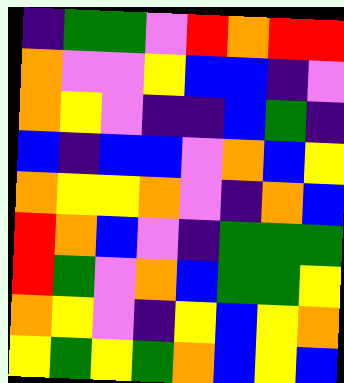[["indigo", "green", "green", "violet", "red", "orange", "red", "red"], ["orange", "violet", "violet", "yellow", "blue", "blue", "indigo", "violet"], ["orange", "yellow", "violet", "indigo", "indigo", "blue", "green", "indigo"], ["blue", "indigo", "blue", "blue", "violet", "orange", "blue", "yellow"], ["orange", "yellow", "yellow", "orange", "violet", "indigo", "orange", "blue"], ["red", "orange", "blue", "violet", "indigo", "green", "green", "green"], ["red", "green", "violet", "orange", "blue", "green", "green", "yellow"], ["orange", "yellow", "violet", "indigo", "yellow", "blue", "yellow", "orange"], ["yellow", "green", "yellow", "green", "orange", "blue", "yellow", "blue"]]